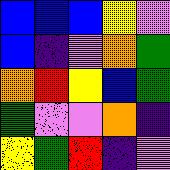[["blue", "blue", "blue", "yellow", "violet"], ["blue", "indigo", "violet", "orange", "green"], ["orange", "red", "yellow", "blue", "green"], ["green", "violet", "violet", "orange", "indigo"], ["yellow", "green", "red", "indigo", "violet"]]